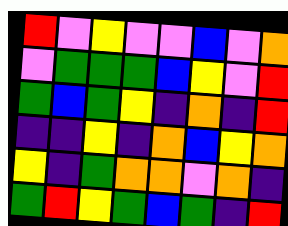[["red", "violet", "yellow", "violet", "violet", "blue", "violet", "orange"], ["violet", "green", "green", "green", "blue", "yellow", "violet", "red"], ["green", "blue", "green", "yellow", "indigo", "orange", "indigo", "red"], ["indigo", "indigo", "yellow", "indigo", "orange", "blue", "yellow", "orange"], ["yellow", "indigo", "green", "orange", "orange", "violet", "orange", "indigo"], ["green", "red", "yellow", "green", "blue", "green", "indigo", "red"]]